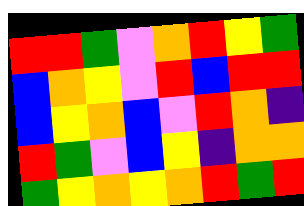[["red", "red", "green", "violet", "orange", "red", "yellow", "green"], ["blue", "orange", "yellow", "violet", "red", "blue", "red", "red"], ["blue", "yellow", "orange", "blue", "violet", "red", "orange", "indigo"], ["red", "green", "violet", "blue", "yellow", "indigo", "orange", "orange"], ["green", "yellow", "orange", "yellow", "orange", "red", "green", "red"]]